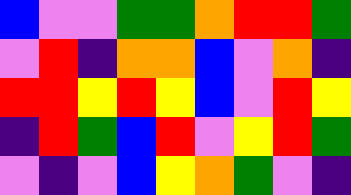[["blue", "violet", "violet", "green", "green", "orange", "red", "red", "green"], ["violet", "red", "indigo", "orange", "orange", "blue", "violet", "orange", "indigo"], ["red", "red", "yellow", "red", "yellow", "blue", "violet", "red", "yellow"], ["indigo", "red", "green", "blue", "red", "violet", "yellow", "red", "green"], ["violet", "indigo", "violet", "blue", "yellow", "orange", "green", "violet", "indigo"]]